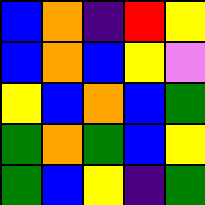[["blue", "orange", "indigo", "red", "yellow"], ["blue", "orange", "blue", "yellow", "violet"], ["yellow", "blue", "orange", "blue", "green"], ["green", "orange", "green", "blue", "yellow"], ["green", "blue", "yellow", "indigo", "green"]]